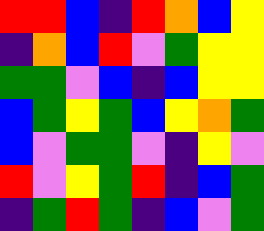[["red", "red", "blue", "indigo", "red", "orange", "blue", "yellow"], ["indigo", "orange", "blue", "red", "violet", "green", "yellow", "yellow"], ["green", "green", "violet", "blue", "indigo", "blue", "yellow", "yellow"], ["blue", "green", "yellow", "green", "blue", "yellow", "orange", "green"], ["blue", "violet", "green", "green", "violet", "indigo", "yellow", "violet"], ["red", "violet", "yellow", "green", "red", "indigo", "blue", "green"], ["indigo", "green", "red", "green", "indigo", "blue", "violet", "green"]]